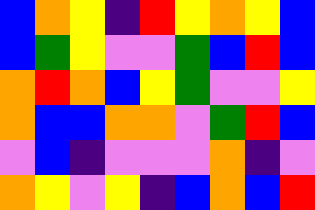[["blue", "orange", "yellow", "indigo", "red", "yellow", "orange", "yellow", "blue"], ["blue", "green", "yellow", "violet", "violet", "green", "blue", "red", "blue"], ["orange", "red", "orange", "blue", "yellow", "green", "violet", "violet", "yellow"], ["orange", "blue", "blue", "orange", "orange", "violet", "green", "red", "blue"], ["violet", "blue", "indigo", "violet", "violet", "violet", "orange", "indigo", "violet"], ["orange", "yellow", "violet", "yellow", "indigo", "blue", "orange", "blue", "red"]]